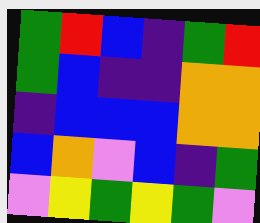[["green", "red", "blue", "indigo", "green", "red"], ["green", "blue", "indigo", "indigo", "orange", "orange"], ["indigo", "blue", "blue", "blue", "orange", "orange"], ["blue", "orange", "violet", "blue", "indigo", "green"], ["violet", "yellow", "green", "yellow", "green", "violet"]]